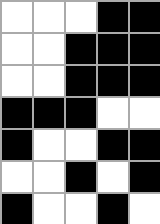[["white", "white", "white", "black", "black"], ["white", "white", "black", "black", "black"], ["white", "white", "black", "black", "black"], ["black", "black", "black", "white", "white"], ["black", "white", "white", "black", "black"], ["white", "white", "black", "white", "black"], ["black", "white", "white", "black", "white"]]